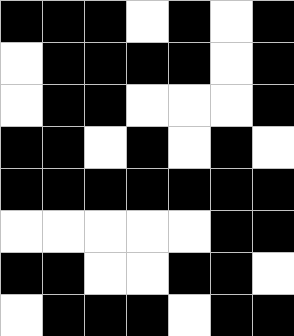[["black", "black", "black", "white", "black", "white", "black"], ["white", "black", "black", "black", "black", "white", "black"], ["white", "black", "black", "white", "white", "white", "black"], ["black", "black", "white", "black", "white", "black", "white"], ["black", "black", "black", "black", "black", "black", "black"], ["white", "white", "white", "white", "white", "black", "black"], ["black", "black", "white", "white", "black", "black", "white"], ["white", "black", "black", "black", "white", "black", "black"]]